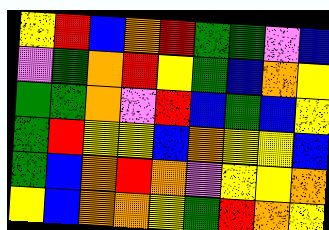[["yellow", "red", "blue", "orange", "red", "green", "green", "violet", "blue"], ["violet", "green", "orange", "red", "yellow", "green", "blue", "orange", "yellow"], ["green", "green", "orange", "violet", "red", "blue", "green", "blue", "yellow"], ["green", "red", "yellow", "yellow", "blue", "orange", "yellow", "yellow", "blue"], ["green", "blue", "orange", "red", "orange", "violet", "yellow", "yellow", "orange"], ["yellow", "blue", "orange", "orange", "yellow", "green", "red", "orange", "yellow"]]